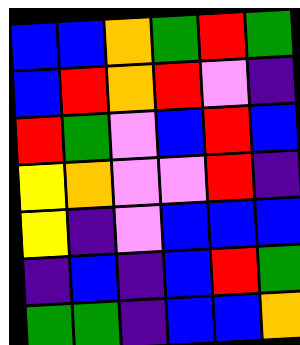[["blue", "blue", "orange", "green", "red", "green"], ["blue", "red", "orange", "red", "violet", "indigo"], ["red", "green", "violet", "blue", "red", "blue"], ["yellow", "orange", "violet", "violet", "red", "indigo"], ["yellow", "indigo", "violet", "blue", "blue", "blue"], ["indigo", "blue", "indigo", "blue", "red", "green"], ["green", "green", "indigo", "blue", "blue", "orange"]]